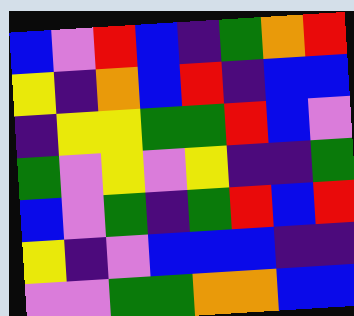[["blue", "violet", "red", "blue", "indigo", "green", "orange", "red"], ["yellow", "indigo", "orange", "blue", "red", "indigo", "blue", "blue"], ["indigo", "yellow", "yellow", "green", "green", "red", "blue", "violet"], ["green", "violet", "yellow", "violet", "yellow", "indigo", "indigo", "green"], ["blue", "violet", "green", "indigo", "green", "red", "blue", "red"], ["yellow", "indigo", "violet", "blue", "blue", "blue", "indigo", "indigo"], ["violet", "violet", "green", "green", "orange", "orange", "blue", "blue"]]